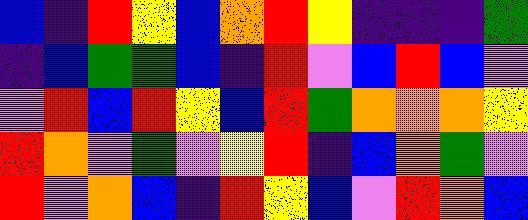[["blue", "indigo", "red", "yellow", "blue", "orange", "red", "yellow", "indigo", "indigo", "indigo", "green"], ["indigo", "blue", "green", "green", "blue", "indigo", "red", "violet", "blue", "red", "blue", "violet"], ["violet", "red", "blue", "red", "yellow", "blue", "red", "green", "orange", "orange", "orange", "yellow"], ["red", "orange", "violet", "green", "violet", "yellow", "red", "indigo", "blue", "orange", "green", "violet"], ["red", "violet", "orange", "blue", "indigo", "red", "yellow", "blue", "violet", "red", "orange", "blue"]]